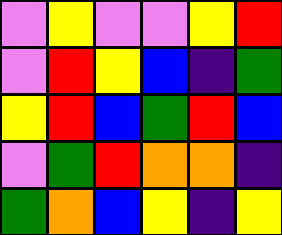[["violet", "yellow", "violet", "violet", "yellow", "red"], ["violet", "red", "yellow", "blue", "indigo", "green"], ["yellow", "red", "blue", "green", "red", "blue"], ["violet", "green", "red", "orange", "orange", "indigo"], ["green", "orange", "blue", "yellow", "indigo", "yellow"]]